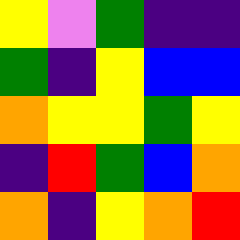[["yellow", "violet", "green", "indigo", "indigo"], ["green", "indigo", "yellow", "blue", "blue"], ["orange", "yellow", "yellow", "green", "yellow"], ["indigo", "red", "green", "blue", "orange"], ["orange", "indigo", "yellow", "orange", "red"]]